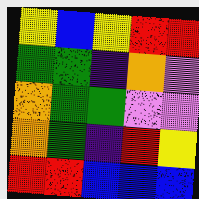[["yellow", "blue", "yellow", "red", "red"], ["green", "green", "indigo", "orange", "violet"], ["orange", "green", "green", "violet", "violet"], ["orange", "green", "indigo", "red", "yellow"], ["red", "red", "blue", "blue", "blue"]]